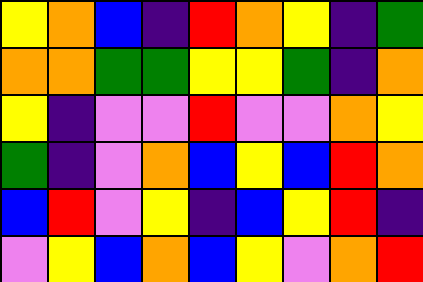[["yellow", "orange", "blue", "indigo", "red", "orange", "yellow", "indigo", "green"], ["orange", "orange", "green", "green", "yellow", "yellow", "green", "indigo", "orange"], ["yellow", "indigo", "violet", "violet", "red", "violet", "violet", "orange", "yellow"], ["green", "indigo", "violet", "orange", "blue", "yellow", "blue", "red", "orange"], ["blue", "red", "violet", "yellow", "indigo", "blue", "yellow", "red", "indigo"], ["violet", "yellow", "blue", "orange", "blue", "yellow", "violet", "orange", "red"]]